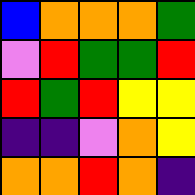[["blue", "orange", "orange", "orange", "green"], ["violet", "red", "green", "green", "red"], ["red", "green", "red", "yellow", "yellow"], ["indigo", "indigo", "violet", "orange", "yellow"], ["orange", "orange", "red", "orange", "indigo"]]